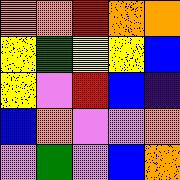[["orange", "orange", "red", "orange", "orange"], ["yellow", "green", "yellow", "yellow", "blue"], ["yellow", "violet", "red", "blue", "indigo"], ["blue", "orange", "violet", "violet", "orange"], ["violet", "green", "violet", "blue", "orange"]]